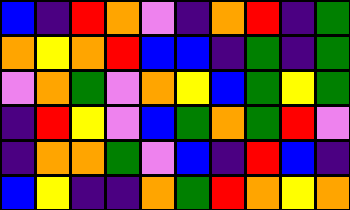[["blue", "indigo", "red", "orange", "violet", "indigo", "orange", "red", "indigo", "green"], ["orange", "yellow", "orange", "red", "blue", "blue", "indigo", "green", "indigo", "green"], ["violet", "orange", "green", "violet", "orange", "yellow", "blue", "green", "yellow", "green"], ["indigo", "red", "yellow", "violet", "blue", "green", "orange", "green", "red", "violet"], ["indigo", "orange", "orange", "green", "violet", "blue", "indigo", "red", "blue", "indigo"], ["blue", "yellow", "indigo", "indigo", "orange", "green", "red", "orange", "yellow", "orange"]]